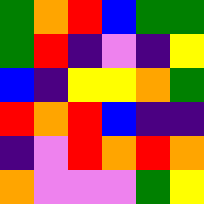[["green", "orange", "red", "blue", "green", "green"], ["green", "red", "indigo", "violet", "indigo", "yellow"], ["blue", "indigo", "yellow", "yellow", "orange", "green"], ["red", "orange", "red", "blue", "indigo", "indigo"], ["indigo", "violet", "red", "orange", "red", "orange"], ["orange", "violet", "violet", "violet", "green", "yellow"]]